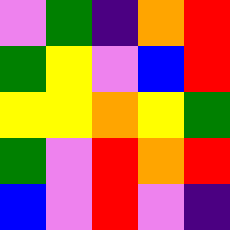[["violet", "green", "indigo", "orange", "red"], ["green", "yellow", "violet", "blue", "red"], ["yellow", "yellow", "orange", "yellow", "green"], ["green", "violet", "red", "orange", "red"], ["blue", "violet", "red", "violet", "indigo"]]